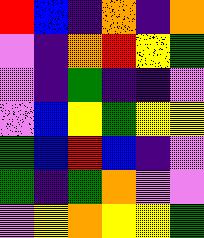[["red", "blue", "indigo", "orange", "indigo", "orange"], ["violet", "indigo", "orange", "red", "yellow", "green"], ["violet", "indigo", "green", "indigo", "indigo", "violet"], ["violet", "blue", "yellow", "green", "yellow", "yellow"], ["green", "blue", "red", "blue", "indigo", "violet"], ["green", "indigo", "green", "orange", "violet", "violet"], ["violet", "yellow", "orange", "yellow", "yellow", "green"]]